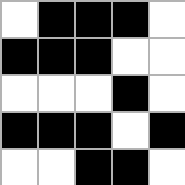[["white", "black", "black", "black", "white"], ["black", "black", "black", "white", "white"], ["white", "white", "white", "black", "white"], ["black", "black", "black", "white", "black"], ["white", "white", "black", "black", "white"]]